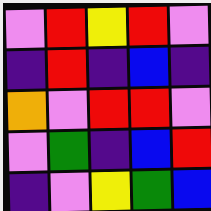[["violet", "red", "yellow", "red", "violet"], ["indigo", "red", "indigo", "blue", "indigo"], ["orange", "violet", "red", "red", "violet"], ["violet", "green", "indigo", "blue", "red"], ["indigo", "violet", "yellow", "green", "blue"]]